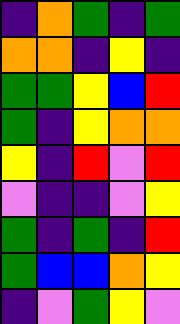[["indigo", "orange", "green", "indigo", "green"], ["orange", "orange", "indigo", "yellow", "indigo"], ["green", "green", "yellow", "blue", "red"], ["green", "indigo", "yellow", "orange", "orange"], ["yellow", "indigo", "red", "violet", "red"], ["violet", "indigo", "indigo", "violet", "yellow"], ["green", "indigo", "green", "indigo", "red"], ["green", "blue", "blue", "orange", "yellow"], ["indigo", "violet", "green", "yellow", "violet"]]